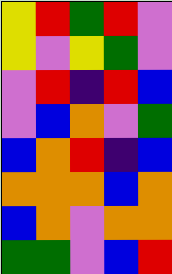[["yellow", "red", "green", "red", "violet"], ["yellow", "violet", "yellow", "green", "violet"], ["violet", "red", "indigo", "red", "blue"], ["violet", "blue", "orange", "violet", "green"], ["blue", "orange", "red", "indigo", "blue"], ["orange", "orange", "orange", "blue", "orange"], ["blue", "orange", "violet", "orange", "orange"], ["green", "green", "violet", "blue", "red"]]